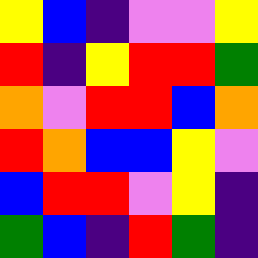[["yellow", "blue", "indigo", "violet", "violet", "yellow"], ["red", "indigo", "yellow", "red", "red", "green"], ["orange", "violet", "red", "red", "blue", "orange"], ["red", "orange", "blue", "blue", "yellow", "violet"], ["blue", "red", "red", "violet", "yellow", "indigo"], ["green", "blue", "indigo", "red", "green", "indigo"]]